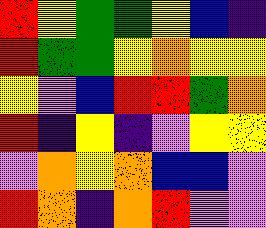[["red", "yellow", "green", "green", "yellow", "blue", "indigo"], ["red", "green", "green", "yellow", "orange", "yellow", "yellow"], ["yellow", "violet", "blue", "red", "red", "green", "orange"], ["red", "indigo", "yellow", "indigo", "violet", "yellow", "yellow"], ["violet", "orange", "yellow", "orange", "blue", "blue", "violet"], ["red", "orange", "indigo", "orange", "red", "violet", "violet"]]